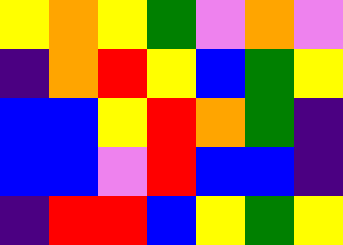[["yellow", "orange", "yellow", "green", "violet", "orange", "violet"], ["indigo", "orange", "red", "yellow", "blue", "green", "yellow"], ["blue", "blue", "yellow", "red", "orange", "green", "indigo"], ["blue", "blue", "violet", "red", "blue", "blue", "indigo"], ["indigo", "red", "red", "blue", "yellow", "green", "yellow"]]